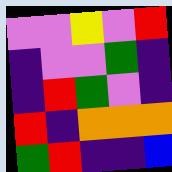[["violet", "violet", "yellow", "violet", "red"], ["indigo", "violet", "violet", "green", "indigo"], ["indigo", "red", "green", "violet", "indigo"], ["red", "indigo", "orange", "orange", "orange"], ["green", "red", "indigo", "indigo", "blue"]]